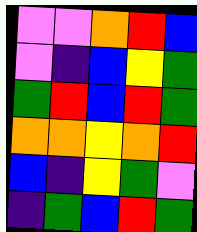[["violet", "violet", "orange", "red", "blue"], ["violet", "indigo", "blue", "yellow", "green"], ["green", "red", "blue", "red", "green"], ["orange", "orange", "yellow", "orange", "red"], ["blue", "indigo", "yellow", "green", "violet"], ["indigo", "green", "blue", "red", "green"]]